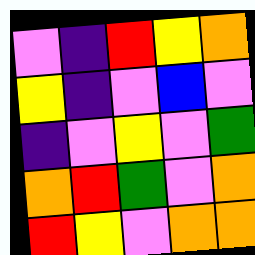[["violet", "indigo", "red", "yellow", "orange"], ["yellow", "indigo", "violet", "blue", "violet"], ["indigo", "violet", "yellow", "violet", "green"], ["orange", "red", "green", "violet", "orange"], ["red", "yellow", "violet", "orange", "orange"]]